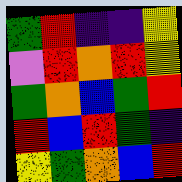[["green", "red", "indigo", "indigo", "yellow"], ["violet", "red", "orange", "red", "yellow"], ["green", "orange", "blue", "green", "red"], ["red", "blue", "red", "green", "indigo"], ["yellow", "green", "orange", "blue", "red"]]